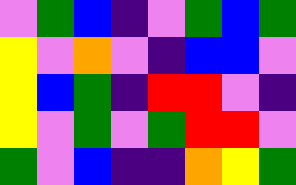[["violet", "green", "blue", "indigo", "violet", "green", "blue", "green"], ["yellow", "violet", "orange", "violet", "indigo", "blue", "blue", "violet"], ["yellow", "blue", "green", "indigo", "red", "red", "violet", "indigo"], ["yellow", "violet", "green", "violet", "green", "red", "red", "violet"], ["green", "violet", "blue", "indigo", "indigo", "orange", "yellow", "green"]]